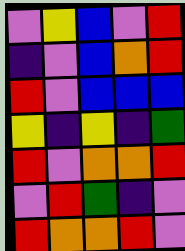[["violet", "yellow", "blue", "violet", "red"], ["indigo", "violet", "blue", "orange", "red"], ["red", "violet", "blue", "blue", "blue"], ["yellow", "indigo", "yellow", "indigo", "green"], ["red", "violet", "orange", "orange", "red"], ["violet", "red", "green", "indigo", "violet"], ["red", "orange", "orange", "red", "violet"]]